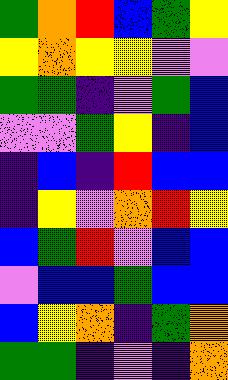[["green", "orange", "red", "blue", "green", "yellow"], ["yellow", "orange", "yellow", "yellow", "violet", "violet"], ["green", "green", "indigo", "violet", "green", "blue"], ["violet", "violet", "green", "yellow", "indigo", "blue"], ["indigo", "blue", "indigo", "red", "blue", "blue"], ["indigo", "yellow", "violet", "orange", "red", "yellow"], ["blue", "green", "red", "violet", "blue", "blue"], ["violet", "blue", "blue", "green", "blue", "blue"], ["blue", "yellow", "orange", "indigo", "green", "orange"], ["green", "green", "indigo", "violet", "indigo", "orange"]]